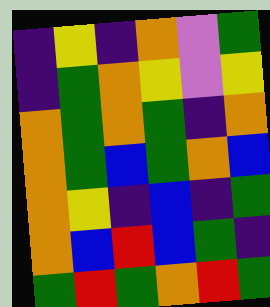[["indigo", "yellow", "indigo", "orange", "violet", "green"], ["indigo", "green", "orange", "yellow", "violet", "yellow"], ["orange", "green", "orange", "green", "indigo", "orange"], ["orange", "green", "blue", "green", "orange", "blue"], ["orange", "yellow", "indigo", "blue", "indigo", "green"], ["orange", "blue", "red", "blue", "green", "indigo"], ["green", "red", "green", "orange", "red", "green"]]